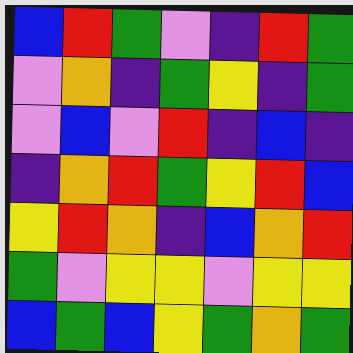[["blue", "red", "green", "violet", "indigo", "red", "green"], ["violet", "orange", "indigo", "green", "yellow", "indigo", "green"], ["violet", "blue", "violet", "red", "indigo", "blue", "indigo"], ["indigo", "orange", "red", "green", "yellow", "red", "blue"], ["yellow", "red", "orange", "indigo", "blue", "orange", "red"], ["green", "violet", "yellow", "yellow", "violet", "yellow", "yellow"], ["blue", "green", "blue", "yellow", "green", "orange", "green"]]